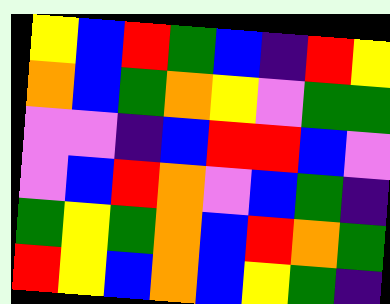[["yellow", "blue", "red", "green", "blue", "indigo", "red", "yellow"], ["orange", "blue", "green", "orange", "yellow", "violet", "green", "green"], ["violet", "violet", "indigo", "blue", "red", "red", "blue", "violet"], ["violet", "blue", "red", "orange", "violet", "blue", "green", "indigo"], ["green", "yellow", "green", "orange", "blue", "red", "orange", "green"], ["red", "yellow", "blue", "orange", "blue", "yellow", "green", "indigo"]]